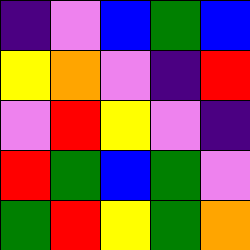[["indigo", "violet", "blue", "green", "blue"], ["yellow", "orange", "violet", "indigo", "red"], ["violet", "red", "yellow", "violet", "indigo"], ["red", "green", "blue", "green", "violet"], ["green", "red", "yellow", "green", "orange"]]